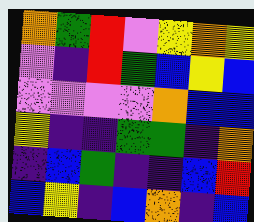[["orange", "green", "red", "violet", "yellow", "orange", "yellow"], ["violet", "indigo", "red", "green", "blue", "yellow", "blue"], ["violet", "violet", "violet", "violet", "orange", "blue", "blue"], ["yellow", "indigo", "indigo", "green", "green", "indigo", "orange"], ["indigo", "blue", "green", "indigo", "indigo", "blue", "red"], ["blue", "yellow", "indigo", "blue", "orange", "indigo", "blue"]]